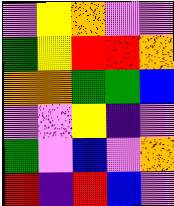[["violet", "yellow", "orange", "violet", "violet"], ["green", "yellow", "red", "red", "orange"], ["orange", "orange", "green", "green", "blue"], ["violet", "violet", "yellow", "indigo", "violet"], ["green", "violet", "blue", "violet", "orange"], ["red", "indigo", "red", "blue", "violet"]]